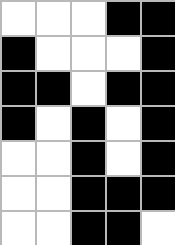[["white", "white", "white", "black", "black"], ["black", "white", "white", "white", "black"], ["black", "black", "white", "black", "black"], ["black", "white", "black", "white", "black"], ["white", "white", "black", "white", "black"], ["white", "white", "black", "black", "black"], ["white", "white", "black", "black", "white"]]